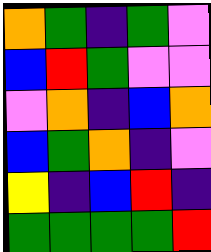[["orange", "green", "indigo", "green", "violet"], ["blue", "red", "green", "violet", "violet"], ["violet", "orange", "indigo", "blue", "orange"], ["blue", "green", "orange", "indigo", "violet"], ["yellow", "indigo", "blue", "red", "indigo"], ["green", "green", "green", "green", "red"]]